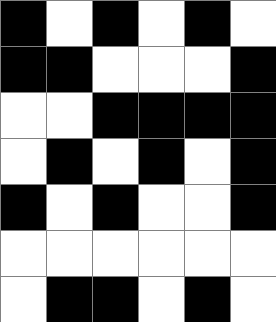[["black", "white", "black", "white", "black", "white"], ["black", "black", "white", "white", "white", "black"], ["white", "white", "black", "black", "black", "black"], ["white", "black", "white", "black", "white", "black"], ["black", "white", "black", "white", "white", "black"], ["white", "white", "white", "white", "white", "white"], ["white", "black", "black", "white", "black", "white"]]